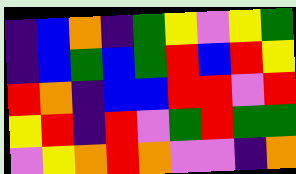[["indigo", "blue", "orange", "indigo", "green", "yellow", "violet", "yellow", "green"], ["indigo", "blue", "green", "blue", "green", "red", "blue", "red", "yellow"], ["red", "orange", "indigo", "blue", "blue", "red", "red", "violet", "red"], ["yellow", "red", "indigo", "red", "violet", "green", "red", "green", "green"], ["violet", "yellow", "orange", "red", "orange", "violet", "violet", "indigo", "orange"]]